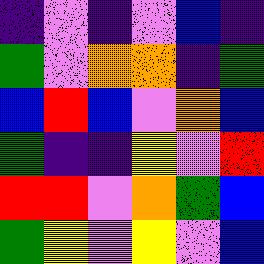[["indigo", "violet", "indigo", "violet", "blue", "indigo"], ["green", "violet", "orange", "orange", "indigo", "green"], ["blue", "red", "blue", "violet", "orange", "blue"], ["green", "indigo", "indigo", "yellow", "violet", "red"], ["red", "red", "violet", "orange", "green", "blue"], ["green", "yellow", "violet", "yellow", "violet", "blue"]]